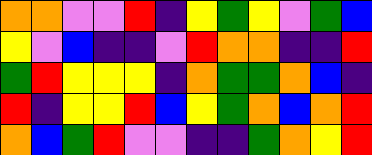[["orange", "orange", "violet", "violet", "red", "indigo", "yellow", "green", "yellow", "violet", "green", "blue"], ["yellow", "violet", "blue", "indigo", "indigo", "violet", "red", "orange", "orange", "indigo", "indigo", "red"], ["green", "red", "yellow", "yellow", "yellow", "indigo", "orange", "green", "green", "orange", "blue", "indigo"], ["red", "indigo", "yellow", "yellow", "red", "blue", "yellow", "green", "orange", "blue", "orange", "red"], ["orange", "blue", "green", "red", "violet", "violet", "indigo", "indigo", "green", "orange", "yellow", "red"]]